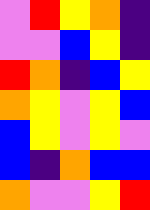[["violet", "red", "yellow", "orange", "indigo"], ["violet", "violet", "blue", "yellow", "indigo"], ["red", "orange", "indigo", "blue", "yellow"], ["orange", "yellow", "violet", "yellow", "blue"], ["blue", "yellow", "violet", "yellow", "violet"], ["blue", "indigo", "orange", "blue", "blue"], ["orange", "violet", "violet", "yellow", "red"]]